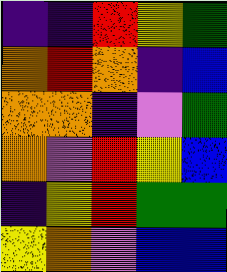[["indigo", "indigo", "red", "yellow", "green"], ["orange", "red", "orange", "indigo", "blue"], ["orange", "orange", "indigo", "violet", "green"], ["orange", "violet", "red", "yellow", "blue"], ["indigo", "yellow", "red", "green", "green"], ["yellow", "orange", "violet", "blue", "blue"]]